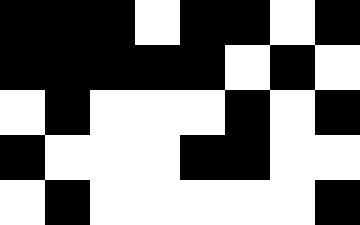[["black", "black", "black", "white", "black", "black", "white", "black"], ["black", "black", "black", "black", "black", "white", "black", "white"], ["white", "black", "white", "white", "white", "black", "white", "black"], ["black", "white", "white", "white", "black", "black", "white", "white"], ["white", "black", "white", "white", "white", "white", "white", "black"]]